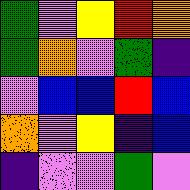[["green", "violet", "yellow", "red", "orange"], ["green", "orange", "violet", "green", "indigo"], ["violet", "blue", "blue", "red", "blue"], ["orange", "violet", "yellow", "indigo", "blue"], ["indigo", "violet", "violet", "green", "violet"]]